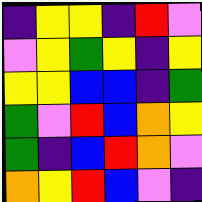[["indigo", "yellow", "yellow", "indigo", "red", "violet"], ["violet", "yellow", "green", "yellow", "indigo", "yellow"], ["yellow", "yellow", "blue", "blue", "indigo", "green"], ["green", "violet", "red", "blue", "orange", "yellow"], ["green", "indigo", "blue", "red", "orange", "violet"], ["orange", "yellow", "red", "blue", "violet", "indigo"]]